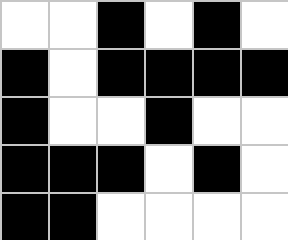[["white", "white", "black", "white", "black", "white"], ["black", "white", "black", "black", "black", "black"], ["black", "white", "white", "black", "white", "white"], ["black", "black", "black", "white", "black", "white"], ["black", "black", "white", "white", "white", "white"]]